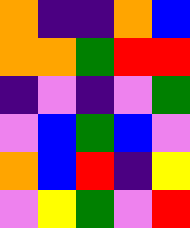[["orange", "indigo", "indigo", "orange", "blue"], ["orange", "orange", "green", "red", "red"], ["indigo", "violet", "indigo", "violet", "green"], ["violet", "blue", "green", "blue", "violet"], ["orange", "blue", "red", "indigo", "yellow"], ["violet", "yellow", "green", "violet", "red"]]